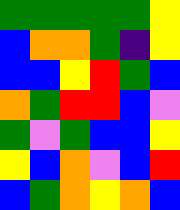[["green", "green", "green", "green", "green", "yellow"], ["blue", "orange", "orange", "green", "indigo", "yellow"], ["blue", "blue", "yellow", "red", "green", "blue"], ["orange", "green", "red", "red", "blue", "violet"], ["green", "violet", "green", "blue", "blue", "yellow"], ["yellow", "blue", "orange", "violet", "blue", "red"], ["blue", "green", "orange", "yellow", "orange", "blue"]]